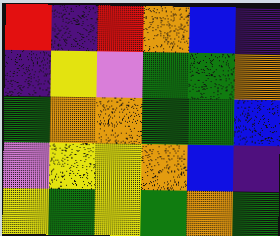[["red", "indigo", "red", "orange", "blue", "indigo"], ["indigo", "yellow", "violet", "green", "green", "orange"], ["green", "orange", "orange", "green", "green", "blue"], ["violet", "yellow", "yellow", "orange", "blue", "indigo"], ["yellow", "green", "yellow", "green", "orange", "green"]]